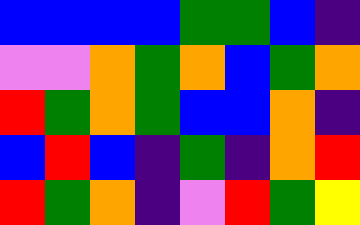[["blue", "blue", "blue", "blue", "green", "green", "blue", "indigo"], ["violet", "violet", "orange", "green", "orange", "blue", "green", "orange"], ["red", "green", "orange", "green", "blue", "blue", "orange", "indigo"], ["blue", "red", "blue", "indigo", "green", "indigo", "orange", "red"], ["red", "green", "orange", "indigo", "violet", "red", "green", "yellow"]]